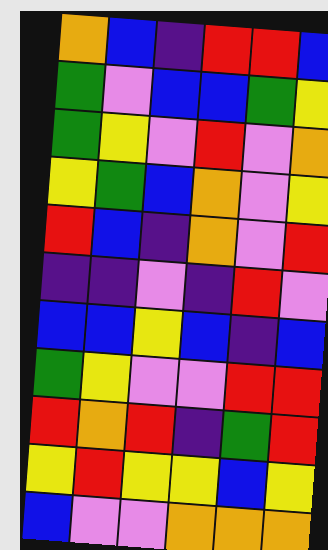[["orange", "blue", "indigo", "red", "red", "blue"], ["green", "violet", "blue", "blue", "green", "yellow"], ["green", "yellow", "violet", "red", "violet", "orange"], ["yellow", "green", "blue", "orange", "violet", "yellow"], ["red", "blue", "indigo", "orange", "violet", "red"], ["indigo", "indigo", "violet", "indigo", "red", "violet"], ["blue", "blue", "yellow", "blue", "indigo", "blue"], ["green", "yellow", "violet", "violet", "red", "red"], ["red", "orange", "red", "indigo", "green", "red"], ["yellow", "red", "yellow", "yellow", "blue", "yellow"], ["blue", "violet", "violet", "orange", "orange", "orange"]]